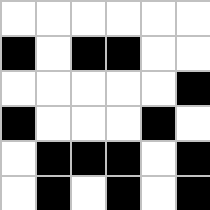[["white", "white", "white", "white", "white", "white"], ["black", "white", "black", "black", "white", "white"], ["white", "white", "white", "white", "white", "black"], ["black", "white", "white", "white", "black", "white"], ["white", "black", "black", "black", "white", "black"], ["white", "black", "white", "black", "white", "black"]]